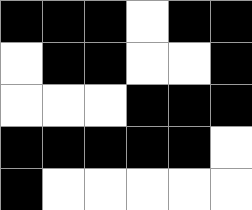[["black", "black", "black", "white", "black", "black"], ["white", "black", "black", "white", "white", "black"], ["white", "white", "white", "black", "black", "black"], ["black", "black", "black", "black", "black", "white"], ["black", "white", "white", "white", "white", "white"]]